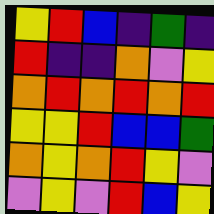[["yellow", "red", "blue", "indigo", "green", "indigo"], ["red", "indigo", "indigo", "orange", "violet", "yellow"], ["orange", "red", "orange", "red", "orange", "red"], ["yellow", "yellow", "red", "blue", "blue", "green"], ["orange", "yellow", "orange", "red", "yellow", "violet"], ["violet", "yellow", "violet", "red", "blue", "yellow"]]